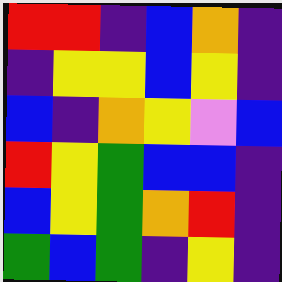[["red", "red", "indigo", "blue", "orange", "indigo"], ["indigo", "yellow", "yellow", "blue", "yellow", "indigo"], ["blue", "indigo", "orange", "yellow", "violet", "blue"], ["red", "yellow", "green", "blue", "blue", "indigo"], ["blue", "yellow", "green", "orange", "red", "indigo"], ["green", "blue", "green", "indigo", "yellow", "indigo"]]